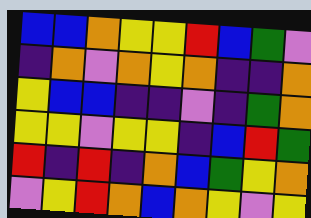[["blue", "blue", "orange", "yellow", "yellow", "red", "blue", "green", "violet"], ["indigo", "orange", "violet", "orange", "yellow", "orange", "indigo", "indigo", "orange"], ["yellow", "blue", "blue", "indigo", "indigo", "violet", "indigo", "green", "orange"], ["yellow", "yellow", "violet", "yellow", "yellow", "indigo", "blue", "red", "green"], ["red", "indigo", "red", "indigo", "orange", "blue", "green", "yellow", "orange"], ["violet", "yellow", "red", "orange", "blue", "orange", "yellow", "violet", "yellow"]]